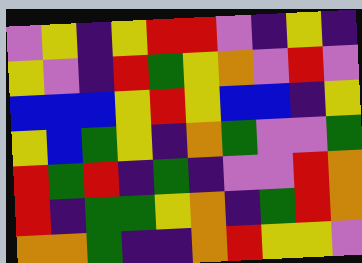[["violet", "yellow", "indigo", "yellow", "red", "red", "violet", "indigo", "yellow", "indigo"], ["yellow", "violet", "indigo", "red", "green", "yellow", "orange", "violet", "red", "violet"], ["blue", "blue", "blue", "yellow", "red", "yellow", "blue", "blue", "indigo", "yellow"], ["yellow", "blue", "green", "yellow", "indigo", "orange", "green", "violet", "violet", "green"], ["red", "green", "red", "indigo", "green", "indigo", "violet", "violet", "red", "orange"], ["red", "indigo", "green", "green", "yellow", "orange", "indigo", "green", "red", "orange"], ["orange", "orange", "green", "indigo", "indigo", "orange", "red", "yellow", "yellow", "violet"]]